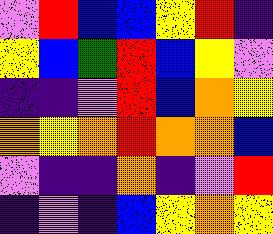[["violet", "red", "blue", "blue", "yellow", "red", "indigo"], ["yellow", "blue", "green", "red", "blue", "yellow", "violet"], ["indigo", "indigo", "violet", "red", "blue", "orange", "yellow"], ["orange", "yellow", "orange", "red", "orange", "orange", "blue"], ["violet", "indigo", "indigo", "orange", "indigo", "violet", "red"], ["indigo", "violet", "indigo", "blue", "yellow", "orange", "yellow"]]